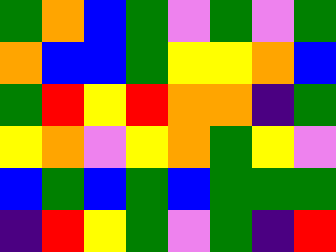[["green", "orange", "blue", "green", "violet", "green", "violet", "green"], ["orange", "blue", "blue", "green", "yellow", "yellow", "orange", "blue"], ["green", "red", "yellow", "red", "orange", "orange", "indigo", "green"], ["yellow", "orange", "violet", "yellow", "orange", "green", "yellow", "violet"], ["blue", "green", "blue", "green", "blue", "green", "green", "green"], ["indigo", "red", "yellow", "green", "violet", "green", "indigo", "red"]]